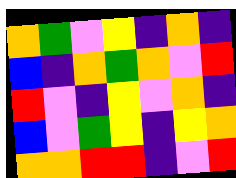[["orange", "green", "violet", "yellow", "indigo", "orange", "indigo"], ["blue", "indigo", "orange", "green", "orange", "violet", "red"], ["red", "violet", "indigo", "yellow", "violet", "orange", "indigo"], ["blue", "violet", "green", "yellow", "indigo", "yellow", "orange"], ["orange", "orange", "red", "red", "indigo", "violet", "red"]]